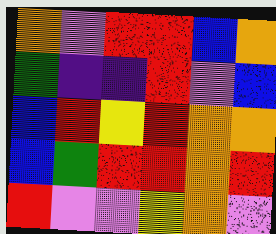[["orange", "violet", "red", "red", "blue", "orange"], ["green", "indigo", "indigo", "red", "violet", "blue"], ["blue", "red", "yellow", "red", "orange", "orange"], ["blue", "green", "red", "red", "orange", "red"], ["red", "violet", "violet", "yellow", "orange", "violet"]]